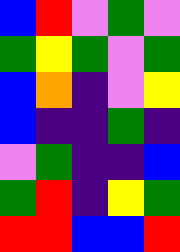[["blue", "red", "violet", "green", "violet"], ["green", "yellow", "green", "violet", "green"], ["blue", "orange", "indigo", "violet", "yellow"], ["blue", "indigo", "indigo", "green", "indigo"], ["violet", "green", "indigo", "indigo", "blue"], ["green", "red", "indigo", "yellow", "green"], ["red", "red", "blue", "blue", "red"]]